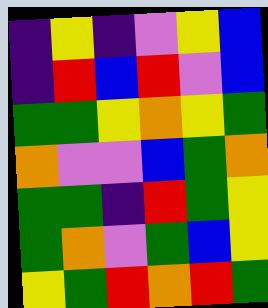[["indigo", "yellow", "indigo", "violet", "yellow", "blue"], ["indigo", "red", "blue", "red", "violet", "blue"], ["green", "green", "yellow", "orange", "yellow", "green"], ["orange", "violet", "violet", "blue", "green", "orange"], ["green", "green", "indigo", "red", "green", "yellow"], ["green", "orange", "violet", "green", "blue", "yellow"], ["yellow", "green", "red", "orange", "red", "green"]]